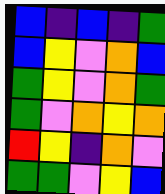[["blue", "indigo", "blue", "indigo", "green"], ["blue", "yellow", "violet", "orange", "blue"], ["green", "yellow", "violet", "orange", "green"], ["green", "violet", "orange", "yellow", "orange"], ["red", "yellow", "indigo", "orange", "violet"], ["green", "green", "violet", "yellow", "blue"]]